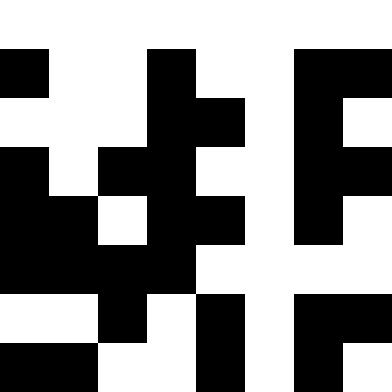[["white", "white", "white", "white", "white", "white", "white", "white"], ["black", "white", "white", "black", "white", "white", "black", "black"], ["white", "white", "white", "black", "black", "white", "black", "white"], ["black", "white", "black", "black", "white", "white", "black", "black"], ["black", "black", "white", "black", "black", "white", "black", "white"], ["black", "black", "black", "black", "white", "white", "white", "white"], ["white", "white", "black", "white", "black", "white", "black", "black"], ["black", "black", "white", "white", "black", "white", "black", "white"]]